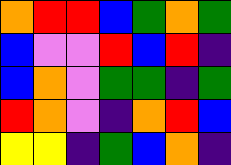[["orange", "red", "red", "blue", "green", "orange", "green"], ["blue", "violet", "violet", "red", "blue", "red", "indigo"], ["blue", "orange", "violet", "green", "green", "indigo", "green"], ["red", "orange", "violet", "indigo", "orange", "red", "blue"], ["yellow", "yellow", "indigo", "green", "blue", "orange", "indigo"]]